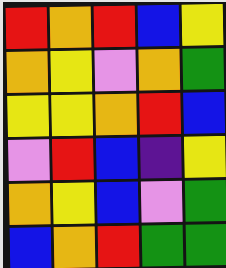[["red", "orange", "red", "blue", "yellow"], ["orange", "yellow", "violet", "orange", "green"], ["yellow", "yellow", "orange", "red", "blue"], ["violet", "red", "blue", "indigo", "yellow"], ["orange", "yellow", "blue", "violet", "green"], ["blue", "orange", "red", "green", "green"]]